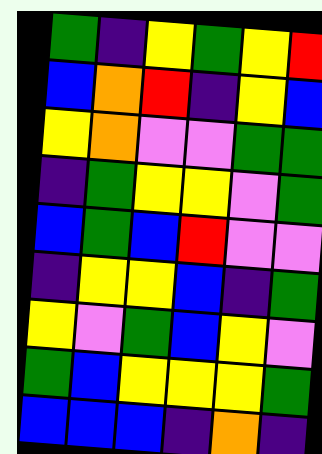[["green", "indigo", "yellow", "green", "yellow", "red"], ["blue", "orange", "red", "indigo", "yellow", "blue"], ["yellow", "orange", "violet", "violet", "green", "green"], ["indigo", "green", "yellow", "yellow", "violet", "green"], ["blue", "green", "blue", "red", "violet", "violet"], ["indigo", "yellow", "yellow", "blue", "indigo", "green"], ["yellow", "violet", "green", "blue", "yellow", "violet"], ["green", "blue", "yellow", "yellow", "yellow", "green"], ["blue", "blue", "blue", "indigo", "orange", "indigo"]]